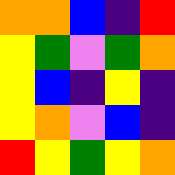[["orange", "orange", "blue", "indigo", "red"], ["yellow", "green", "violet", "green", "orange"], ["yellow", "blue", "indigo", "yellow", "indigo"], ["yellow", "orange", "violet", "blue", "indigo"], ["red", "yellow", "green", "yellow", "orange"]]